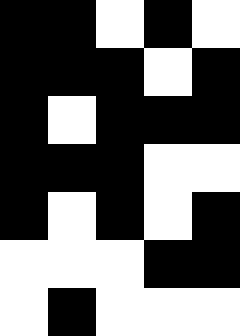[["black", "black", "white", "black", "white"], ["black", "black", "black", "white", "black"], ["black", "white", "black", "black", "black"], ["black", "black", "black", "white", "white"], ["black", "white", "black", "white", "black"], ["white", "white", "white", "black", "black"], ["white", "black", "white", "white", "white"]]